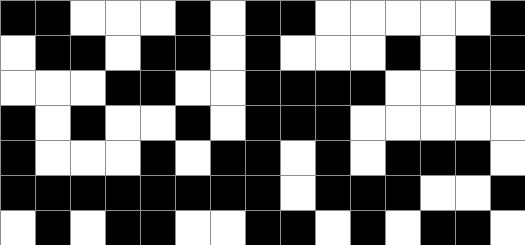[["black", "black", "white", "white", "white", "black", "white", "black", "black", "white", "white", "white", "white", "white", "black"], ["white", "black", "black", "white", "black", "black", "white", "black", "white", "white", "white", "black", "white", "black", "black"], ["white", "white", "white", "black", "black", "white", "white", "black", "black", "black", "black", "white", "white", "black", "black"], ["black", "white", "black", "white", "white", "black", "white", "black", "black", "black", "white", "white", "white", "white", "white"], ["black", "white", "white", "white", "black", "white", "black", "black", "white", "black", "white", "black", "black", "black", "white"], ["black", "black", "black", "black", "black", "black", "black", "black", "white", "black", "black", "black", "white", "white", "black"], ["white", "black", "white", "black", "black", "white", "white", "black", "black", "white", "black", "white", "black", "black", "white"]]